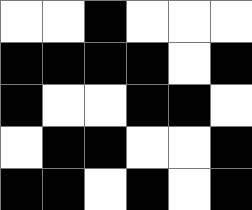[["white", "white", "black", "white", "white", "white"], ["black", "black", "black", "black", "white", "black"], ["black", "white", "white", "black", "black", "white"], ["white", "black", "black", "white", "white", "black"], ["black", "black", "white", "black", "white", "black"]]